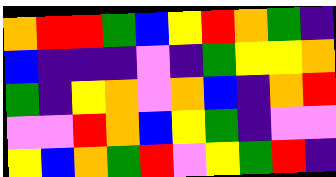[["orange", "red", "red", "green", "blue", "yellow", "red", "orange", "green", "indigo"], ["blue", "indigo", "indigo", "indigo", "violet", "indigo", "green", "yellow", "yellow", "orange"], ["green", "indigo", "yellow", "orange", "violet", "orange", "blue", "indigo", "orange", "red"], ["violet", "violet", "red", "orange", "blue", "yellow", "green", "indigo", "violet", "violet"], ["yellow", "blue", "orange", "green", "red", "violet", "yellow", "green", "red", "indigo"]]